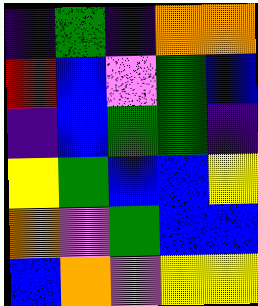[["indigo", "green", "indigo", "orange", "orange"], ["red", "blue", "violet", "green", "blue"], ["indigo", "blue", "green", "green", "indigo"], ["yellow", "green", "blue", "blue", "yellow"], ["orange", "violet", "green", "blue", "blue"], ["blue", "orange", "violet", "yellow", "yellow"]]